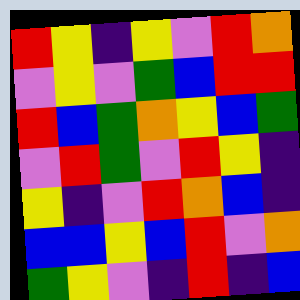[["red", "yellow", "indigo", "yellow", "violet", "red", "orange"], ["violet", "yellow", "violet", "green", "blue", "red", "red"], ["red", "blue", "green", "orange", "yellow", "blue", "green"], ["violet", "red", "green", "violet", "red", "yellow", "indigo"], ["yellow", "indigo", "violet", "red", "orange", "blue", "indigo"], ["blue", "blue", "yellow", "blue", "red", "violet", "orange"], ["green", "yellow", "violet", "indigo", "red", "indigo", "blue"]]